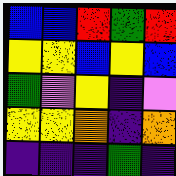[["blue", "blue", "red", "green", "red"], ["yellow", "yellow", "blue", "yellow", "blue"], ["green", "violet", "yellow", "indigo", "violet"], ["yellow", "yellow", "orange", "indigo", "orange"], ["indigo", "indigo", "indigo", "green", "indigo"]]